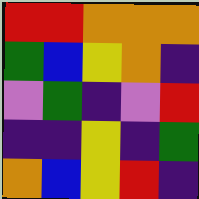[["red", "red", "orange", "orange", "orange"], ["green", "blue", "yellow", "orange", "indigo"], ["violet", "green", "indigo", "violet", "red"], ["indigo", "indigo", "yellow", "indigo", "green"], ["orange", "blue", "yellow", "red", "indigo"]]